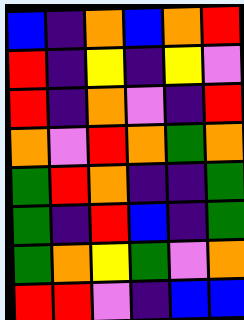[["blue", "indigo", "orange", "blue", "orange", "red"], ["red", "indigo", "yellow", "indigo", "yellow", "violet"], ["red", "indigo", "orange", "violet", "indigo", "red"], ["orange", "violet", "red", "orange", "green", "orange"], ["green", "red", "orange", "indigo", "indigo", "green"], ["green", "indigo", "red", "blue", "indigo", "green"], ["green", "orange", "yellow", "green", "violet", "orange"], ["red", "red", "violet", "indigo", "blue", "blue"]]